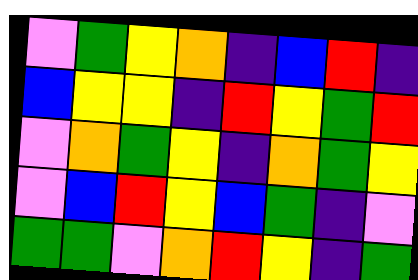[["violet", "green", "yellow", "orange", "indigo", "blue", "red", "indigo"], ["blue", "yellow", "yellow", "indigo", "red", "yellow", "green", "red"], ["violet", "orange", "green", "yellow", "indigo", "orange", "green", "yellow"], ["violet", "blue", "red", "yellow", "blue", "green", "indigo", "violet"], ["green", "green", "violet", "orange", "red", "yellow", "indigo", "green"]]